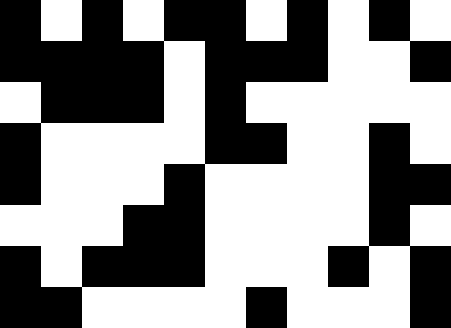[["black", "white", "black", "white", "black", "black", "white", "black", "white", "black", "white"], ["black", "black", "black", "black", "white", "black", "black", "black", "white", "white", "black"], ["white", "black", "black", "black", "white", "black", "white", "white", "white", "white", "white"], ["black", "white", "white", "white", "white", "black", "black", "white", "white", "black", "white"], ["black", "white", "white", "white", "black", "white", "white", "white", "white", "black", "black"], ["white", "white", "white", "black", "black", "white", "white", "white", "white", "black", "white"], ["black", "white", "black", "black", "black", "white", "white", "white", "black", "white", "black"], ["black", "black", "white", "white", "white", "white", "black", "white", "white", "white", "black"]]